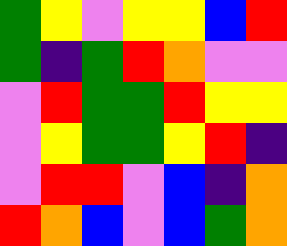[["green", "yellow", "violet", "yellow", "yellow", "blue", "red"], ["green", "indigo", "green", "red", "orange", "violet", "violet"], ["violet", "red", "green", "green", "red", "yellow", "yellow"], ["violet", "yellow", "green", "green", "yellow", "red", "indigo"], ["violet", "red", "red", "violet", "blue", "indigo", "orange"], ["red", "orange", "blue", "violet", "blue", "green", "orange"]]